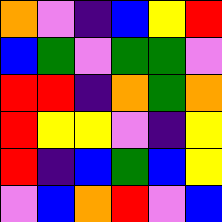[["orange", "violet", "indigo", "blue", "yellow", "red"], ["blue", "green", "violet", "green", "green", "violet"], ["red", "red", "indigo", "orange", "green", "orange"], ["red", "yellow", "yellow", "violet", "indigo", "yellow"], ["red", "indigo", "blue", "green", "blue", "yellow"], ["violet", "blue", "orange", "red", "violet", "blue"]]